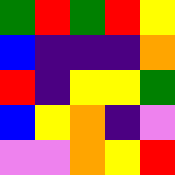[["green", "red", "green", "red", "yellow"], ["blue", "indigo", "indigo", "indigo", "orange"], ["red", "indigo", "yellow", "yellow", "green"], ["blue", "yellow", "orange", "indigo", "violet"], ["violet", "violet", "orange", "yellow", "red"]]